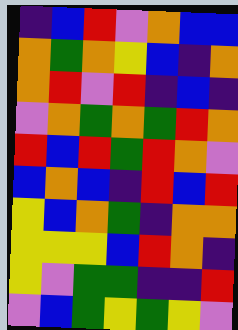[["indigo", "blue", "red", "violet", "orange", "blue", "blue"], ["orange", "green", "orange", "yellow", "blue", "indigo", "orange"], ["orange", "red", "violet", "red", "indigo", "blue", "indigo"], ["violet", "orange", "green", "orange", "green", "red", "orange"], ["red", "blue", "red", "green", "red", "orange", "violet"], ["blue", "orange", "blue", "indigo", "red", "blue", "red"], ["yellow", "blue", "orange", "green", "indigo", "orange", "orange"], ["yellow", "yellow", "yellow", "blue", "red", "orange", "indigo"], ["yellow", "violet", "green", "green", "indigo", "indigo", "red"], ["violet", "blue", "green", "yellow", "green", "yellow", "violet"]]